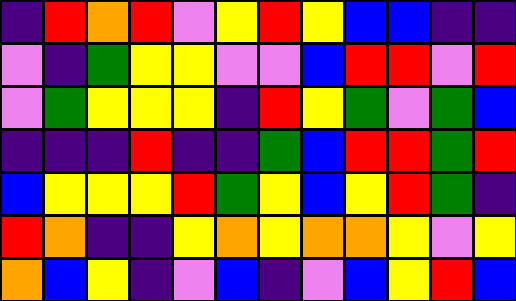[["indigo", "red", "orange", "red", "violet", "yellow", "red", "yellow", "blue", "blue", "indigo", "indigo"], ["violet", "indigo", "green", "yellow", "yellow", "violet", "violet", "blue", "red", "red", "violet", "red"], ["violet", "green", "yellow", "yellow", "yellow", "indigo", "red", "yellow", "green", "violet", "green", "blue"], ["indigo", "indigo", "indigo", "red", "indigo", "indigo", "green", "blue", "red", "red", "green", "red"], ["blue", "yellow", "yellow", "yellow", "red", "green", "yellow", "blue", "yellow", "red", "green", "indigo"], ["red", "orange", "indigo", "indigo", "yellow", "orange", "yellow", "orange", "orange", "yellow", "violet", "yellow"], ["orange", "blue", "yellow", "indigo", "violet", "blue", "indigo", "violet", "blue", "yellow", "red", "blue"]]